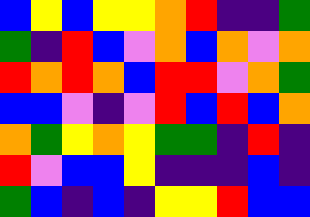[["blue", "yellow", "blue", "yellow", "yellow", "orange", "red", "indigo", "indigo", "green"], ["green", "indigo", "red", "blue", "violet", "orange", "blue", "orange", "violet", "orange"], ["red", "orange", "red", "orange", "blue", "red", "red", "violet", "orange", "green"], ["blue", "blue", "violet", "indigo", "violet", "red", "blue", "red", "blue", "orange"], ["orange", "green", "yellow", "orange", "yellow", "green", "green", "indigo", "red", "indigo"], ["red", "violet", "blue", "blue", "yellow", "indigo", "indigo", "indigo", "blue", "indigo"], ["green", "blue", "indigo", "blue", "indigo", "yellow", "yellow", "red", "blue", "blue"]]